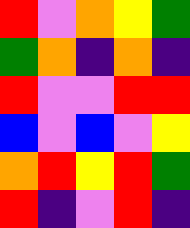[["red", "violet", "orange", "yellow", "green"], ["green", "orange", "indigo", "orange", "indigo"], ["red", "violet", "violet", "red", "red"], ["blue", "violet", "blue", "violet", "yellow"], ["orange", "red", "yellow", "red", "green"], ["red", "indigo", "violet", "red", "indigo"]]